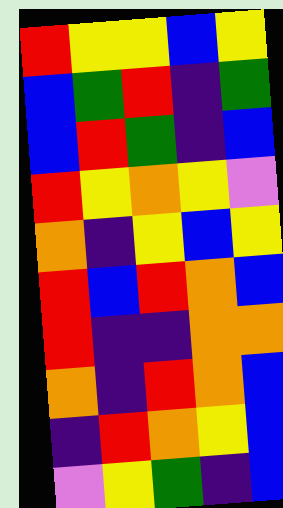[["red", "yellow", "yellow", "blue", "yellow"], ["blue", "green", "red", "indigo", "green"], ["blue", "red", "green", "indigo", "blue"], ["red", "yellow", "orange", "yellow", "violet"], ["orange", "indigo", "yellow", "blue", "yellow"], ["red", "blue", "red", "orange", "blue"], ["red", "indigo", "indigo", "orange", "orange"], ["orange", "indigo", "red", "orange", "blue"], ["indigo", "red", "orange", "yellow", "blue"], ["violet", "yellow", "green", "indigo", "blue"]]